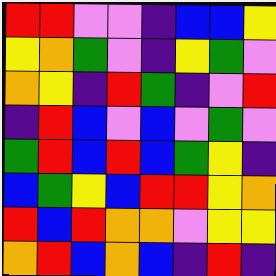[["red", "red", "violet", "violet", "indigo", "blue", "blue", "yellow"], ["yellow", "orange", "green", "violet", "indigo", "yellow", "green", "violet"], ["orange", "yellow", "indigo", "red", "green", "indigo", "violet", "red"], ["indigo", "red", "blue", "violet", "blue", "violet", "green", "violet"], ["green", "red", "blue", "red", "blue", "green", "yellow", "indigo"], ["blue", "green", "yellow", "blue", "red", "red", "yellow", "orange"], ["red", "blue", "red", "orange", "orange", "violet", "yellow", "yellow"], ["orange", "red", "blue", "orange", "blue", "indigo", "red", "indigo"]]